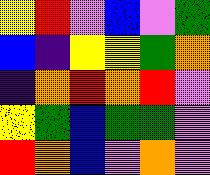[["yellow", "red", "violet", "blue", "violet", "green"], ["blue", "indigo", "yellow", "yellow", "green", "orange"], ["indigo", "orange", "red", "orange", "red", "violet"], ["yellow", "green", "blue", "green", "green", "violet"], ["red", "orange", "blue", "violet", "orange", "violet"]]